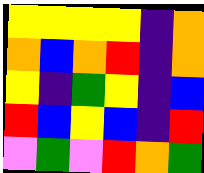[["yellow", "yellow", "yellow", "yellow", "indigo", "orange"], ["orange", "blue", "orange", "red", "indigo", "orange"], ["yellow", "indigo", "green", "yellow", "indigo", "blue"], ["red", "blue", "yellow", "blue", "indigo", "red"], ["violet", "green", "violet", "red", "orange", "green"]]